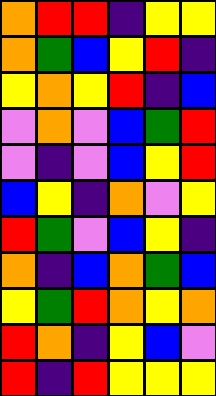[["orange", "red", "red", "indigo", "yellow", "yellow"], ["orange", "green", "blue", "yellow", "red", "indigo"], ["yellow", "orange", "yellow", "red", "indigo", "blue"], ["violet", "orange", "violet", "blue", "green", "red"], ["violet", "indigo", "violet", "blue", "yellow", "red"], ["blue", "yellow", "indigo", "orange", "violet", "yellow"], ["red", "green", "violet", "blue", "yellow", "indigo"], ["orange", "indigo", "blue", "orange", "green", "blue"], ["yellow", "green", "red", "orange", "yellow", "orange"], ["red", "orange", "indigo", "yellow", "blue", "violet"], ["red", "indigo", "red", "yellow", "yellow", "yellow"]]